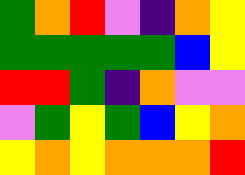[["green", "orange", "red", "violet", "indigo", "orange", "yellow"], ["green", "green", "green", "green", "green", "blue", "yellow"], ["red", "red", "green", "indigo", "orange", "violet", "violet"], ["violet", "green", "yellow", "green", "blue", "yellow", "orange"], ["yellow", "orange", "yellow", "orange", "orange", "orange", "red"]]